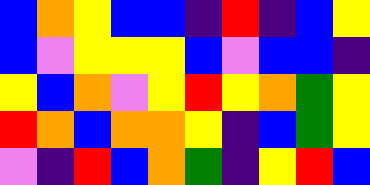[["blue", "orange", "yellow", "blue", "blue", "indigo", "red", "indigo", "blue", "yellow"], ["blue", "violet", "yellow", "yellow", "yellow", "blue", "violet", "blue", "blue", "indigo"], ["yellow", "blue", "orange", "violet", "yellow", "red", "yellow", "orange", "green", "yellow"], ["red", "orange", "blue", "orange", "orange", "yellow", "indigo", "blue", "green", "yellow"], ["violet", "indigo", "red", "blue", "orange", "green", "indigo", "yellow", "red", "blue"]]